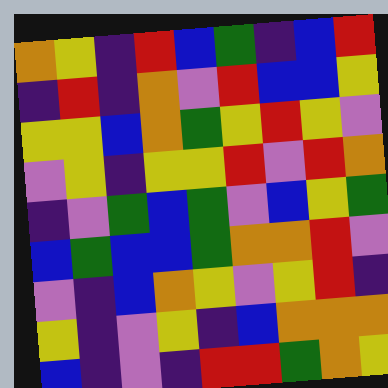[["orange", "yellow", "indigo", "red", "blue", "green", "indigo", "blue", "red"], ["indigo", "red", "indigo", "orange", "violet", "red", "blue", "blue", "yellow"], ["yellow", "yellow", "blue", "orange", "green", "yellow", "red", "yellow", "violet"], ["violet", "yellow", "indigo", "yellow", "yellow", "red", "violet", "red", "orange"], ["indigo", "violet", "green", "blue", "green", "violet", "blue", "yellow", "green"], ["blue", "green", "blue", "blue", "green", "orange", "orange", "red", "violet"], ["violet", "indigo", "blue", "orange", "yellow", "violet", "yellow", "red", "indigo"], ["yellow", "indigo", "violet", "yellow", "indigo", "blue", "orange", "orange", "orange"], ["blue", "indigo", "violet", "indigo", "red", "red", "green", "orange", "yellow"]]